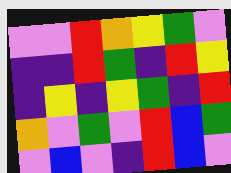[["violet", "violet", "red", "orange", "yellow", "green", "violet"], ["indigo", "indigo", "red", "green", "indigo", "red", "yellow"], ["indigo", "yellow", "indigo", "yellow", "green", "indigo", "red"], ["orange", "violet", "green", "violet", "red", "blue", "green"], ["violet", "blue", "violet", "indigo", "red", "blue", "violet"]]